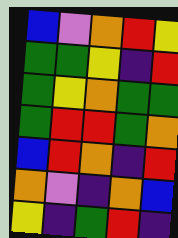[["blue", "violet", "orange", "red", "yellow"], ["green", "green", "yellow", "indigo", "red"], ["green", "yellow", "orange", "green", "green"], ["green", "red", "red", "green", "orange"], ["blue", "red", "orange", "indigo", "red"], ["orange", "violet", "indigo", "orange", "blue"], ["yellow", "indigo", "green", "red", "indigo"]]